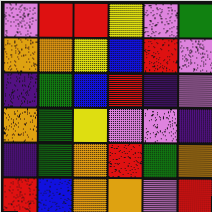[["violet", "red", "red", "yellow", "violet", "green"], ["orange", "orange", "yellow", "blue", "red", "violet"], ["indigo", "green", "blue", "red", "indigo", "violet"], ["orange", "green", "yellow", "violet", "violet", "indigo"], ["indigo", "green", "orange", "red", "green", "orange"], ["red", "blue", "orange", "orange", "violet", "red"]]